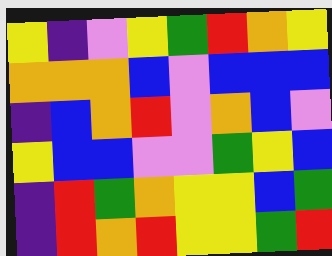[["yellow", "indigo", "violet", "yellow", "green", "red", "orange", "yellow"], ["orange", "orange", "orange", "blue", "violet", "blue", "blue", "blue"], ["indigo", "blue", "orange", "red", "violet", "orange", "blue", "violet"], ["yellow", "blue", "blue", "violet", "violet", "green", "yellow", "blue"], ["indigo", "red", "green", "orange", "yellow", "yellow", "blue", "green"], ["indigo", "red", "orange", "red", "yellow", "yellow", "green", "red"]]